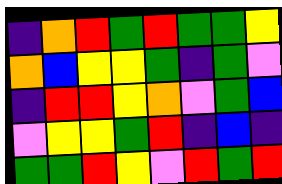[["indigo", "orange", "red", "green", "red", "green", "green", "yellow"], ["orange", "blue", "yellow", "yellow", "green", "indigo", "green", "violet"], ["indigo", "red", "red", "yellow", "orange", "violet", "green", "blue"], ["violet", "yellow", "yellow", "green", "red", "indigo", "blue", "indigo"], ["green", "green", "red", "yellow", "violet", "red", "green", "red"]]